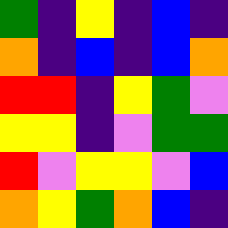[["green", "indigo", "yellow", "indigo", "blue", "indigo"], ["orange", "indigo", "blue", "indigo", "blue", "orange"], ["red", "red", "indigo", "yellow", "green", "violet"], ["yellow", "yellow", "indigo", "violet", "green", "green"], ["red", "violet", "yellow", "yellow", "violet", "blue"], ["orange", "yellow", "green", "orange", "blue", "indigo"]]